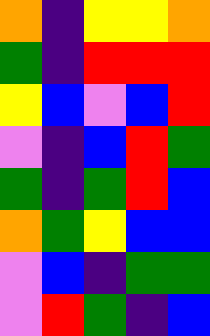[["orange", "indigo", "yellow", "yellow", "orange"], ["green", "indigo", "red", "red", "red"], ["yellow", "blue", "violet", "blue", "red"], ["violet", "indigo", "blue", "red", "green"], ["green", "indigo", "green", "red", "blue"], ["orange", "green", "yellow", "blue", "blue"], ["violet", "blue", "indigo", "green", "green"], ["violet", "red", "green", "indigo", "blue"]]